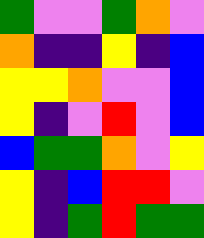[["green", "violet", "violet", "green", "orange", "violet"], ["orange", "indigo", "indigo", "yellow", "indigo", "blue"], ["yellow", "yellow", "orange", "violet", "violet", "blue"], ["yellow", "indigo", "violet", "red", "violet", "blue"], ["blue", "green", "green", "orange", "violet", "yellow"], ["yellow", "indigo", "blue", "red", "red", "violet"], ["yellow", "indigo", "green", "red", "green", "green"]]